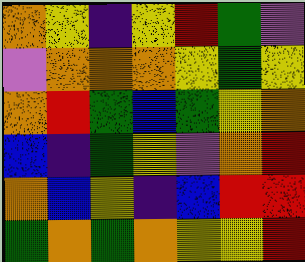[["orange", "yellow", "indigo", "yellow", "red", "green", "violet"], ["violet", "orange", "orange", "orange", "yellow", "green", "yellow"], ["orange", "red", "green", "blue", "green", "yellow", "orange"], ["blue", "indigo", "green", "yellow", "violet", "orange", "red"], ["orange", "blue", "yellow", "indigo", "blue", "red", "red"], ["green", "orange", "green", "orange", "yellow", "yellow", "red"]]